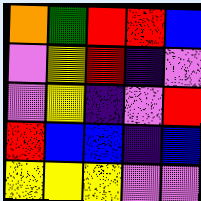[["orange", "green", "red", "red", "blue"], ["violet", "yellow", "red", "indigo", "violet"], ["violet", "yellow", "indigo", "violet", "red"], ["red", "blue", "blue", "indigo", "blue"], ["yellow", "yellow", "yellow", "violet", "violet"]]